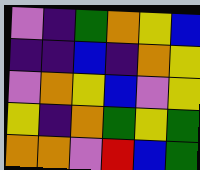[["violet", "indigo", "green", "orange", "yellow", "blue"], ["indigo", "indigo", "blue", "indigo", "orange", "yellow"], ["violet", "orange", "yellow", "blue", "violet", "yellow"], ["yellow", "indigo", "orange", "green", "yellow", "green"], ["orange", "orange", "violet", "red", "blue", "green"]]